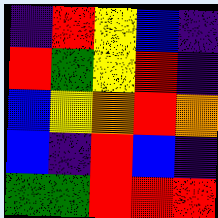[["indigo", "red", "yellow", "blue", "indigo"], ["red", "green", "yellow", "red", "indigo"], ["blue", "yellow", "orange", "red", "orange"], ["blue", "indigo", "red", "blue", "indigo"], ["green", "green", "red", "red", "red"]]